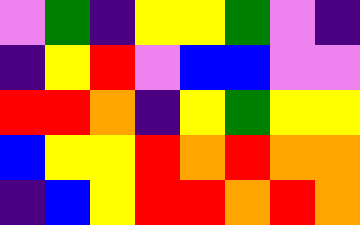[["violet", "green", "indigo", "yellow", "yellow", "green", "violet", "indigo"], ["indigo", "yellow", "red", "violet", "blue", "blue", "violet", "violet"], ["red", "red", "orange", "indigo", "yellow", "green", "yellow", "yellow"], ["blue", "yellow", "yellow", "red", "orange", "red", "orange", "orange"], ["indigo", "blue", "yellow", "red", "red", "orange", "red", "orange"]]